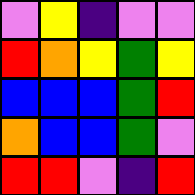[["violet", "yellow", "indigo", "violet", "violet"], ["red", "orange", "yellow", "green", "yellow"], ["blue", "blue", "blue", "green", "red"], ["orange", "blue", "blue", "green", "violet"], ["red", "red", "violet", "indigo", "red"]]